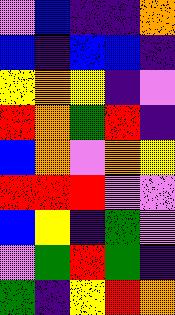[["violet", "blue", "indigo", "indigo", "orange"], ["blue", "indigo", "blue", "blue", "indigo"], ["yellow", "orange", "yellow", "indigo", "violet"], ["red", "orange", "green", "red", "indigo"], ["blue", "orange", "violet", "orange", "yellow"], ["red", "red", "red", "violet", "violet"], ["blue", "yellow", "indigo", "green", "violet"], ["violet", "green", "red", "green", "indigo"], ["green", "indigo", "yellow", "red", "orange"]]